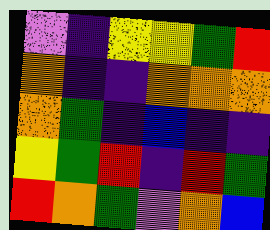[["violet", "indigo", "yellow", "yellow", "green", "red"], ["orange", "indigo", "indigo", "orange", "orange", "orange"], ["orange", "green", "indigo", "blue", "indigo", "indigo"], ["yellow", "green", "red", "indigo", "red", "green"], ["red", "orange", "green", "violet", "orange", "blue"]]